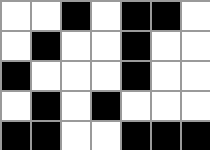[["white", "white", "black", "white", "black", "black", "white"], ["white", "black", "white", "white", "black", "white", "white"], ["black", "white", "white", "white", "black", "white", "white"], ["white", "black", "white", "black", "white", "white", "white"], ["black", "black", "white", "white", "black", "black", "black"]]